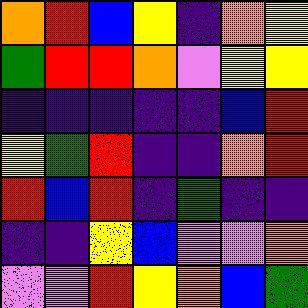[["orange", "red", "blue", "yellow", "indigo", "orange", "yellow"], ["green", "red", "red", "orange", "violet", "yellow", "yellow"], ["indigo", "indigo", "indigo", "indigo", "indigo", "blue", "red"], ["yellow", "green", "red", "indigo", "indigo", "orange", "red"], ["red", "blue", "red", "indigo", "green", "indigo", "indigo"], ["indigo", "indigo", "yellow", "blue", "violet", "violet", "orange"], ["violet", "violet", "red", "yellow", "orange", "blue", "green"]]